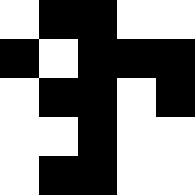[["white", "black", "black", "white", "white"], ["black", "white", "black", "black", "black"], ["white", "black", "black", "white", "black"], ["white", "white", "black", "white", "white"], ["white", "black", "black", "white", "white"]]